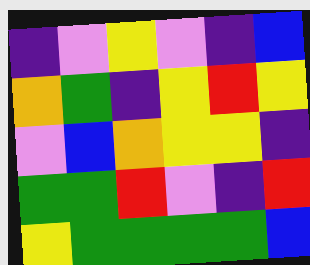[["indigo", "violet", "yellow", "violet", "indigo", "blue"], ["orange", "green", "indigo", "yellow", "red", "yellow"], ["violet", "blue", "orange", "yellow", "yellow", "indigo"], ["green", "green", "red", "violet", "indigo", "red"], ["yellow", "green", "green", "green", "green", "blue"]]